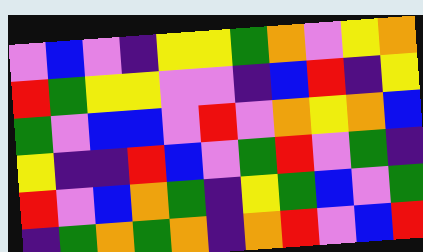[["violet", "blue", "violet", "indigo", "yellow", "yellow", "green", "orange", "violet", "yellow", "orange"], ["red", "green", "yellow", "yellow", "violet", "violet", "indigo", "blue", "red", "indigo", "yellow"], ["green", "violet", "blue", "blue", "violet", "red", "violet", "orange", "yellow", "orange", "blue"], ["yellow", "indigo", "indigo", "red", "blue", "violet", "green", "red", "violet", "green", "indigo"], ["red", "violet", "blue", "orange", "green", "indigo", "yellow", "green", "blue", "violet", "green"], ["indigo", "green", "orange", "green", "orange", "indigo", "orange", "red", "violet", "blue", "red"]]